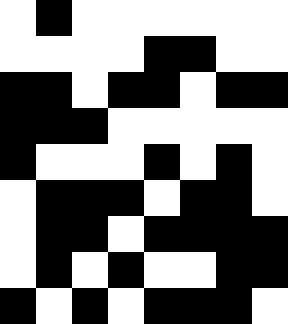[["white", "black", "white", "white", "white", "white", "white", "white"], ["white", "white", "white", "white", "black", "black", "white", "white"], ["black", "black", "white", "black", "black", "white", "black", "black"], ["black", "black", "black", "white", "white", "white", "white", "white"], ["black", "white", "white", "white", "black", "white", "black", "white"], ["white", "black", "black", "black", "white", "black", "black", "white"], ["white", "black", "black", "white", "black", "black", "black", "black"], ["white", "black", "white", "black", "white", "white", "black", "black"], ["black", "white", "black", "white", "black", "black", "black", "white"]]